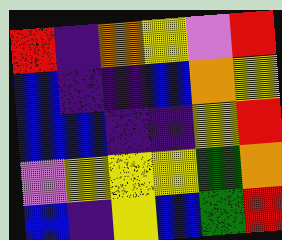[["red", "indigo", "orange", "yellow", "violet", "red"], ["blue", "indigo", "indigo", "blue", "orange", "yellow"], ["blue", "blue", "indigo", "indigo", "yellow", "red"], ["violet", "yellow", "yellow", "yellow", "green", "orange"], ["blue", "indigo", "yellow", "blue", "green", "red"]]